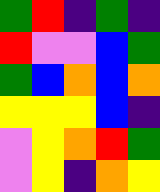[["green", "red", "indigo", "green", "indigo"], ["red", "violet", "violet", "blue", "green"], ["green", "blue", "orange", "blue", "orange"], ["yellow", "yellow", "yellow", "blue", "indigo"], ["violet", "yellow", "orange", "red", "green"], ["violet", "yellow", "indigo", "orange", "yellow"]]